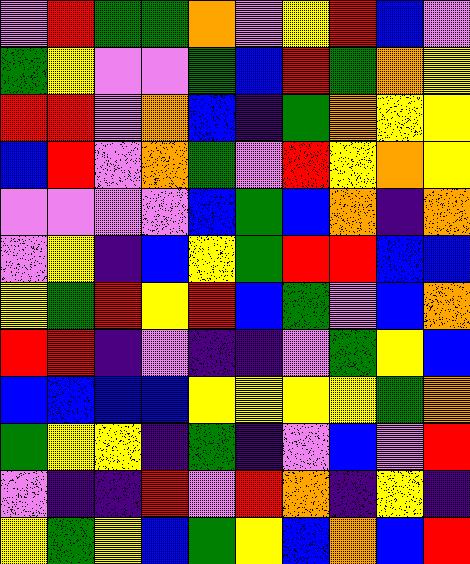[["violet", "red", "green", "green", "orange", "violet", "yellow", "red", "blue", "violet"], ["green", "yellow", "violet", "violet", "green", "blue", "red", "green", "orange", "yellow"], ["red", "red", "violet", "orange", "blue", "indigo", "green", "orange", "yellow", "yellow"], ["blue", "red", "violet", "orange", "green", "violet", "red", "yellow", "orange", "yellow"], ["violet", "violet", "violet", "violet", "blue", "green", "blue", "orange", "indigo", "orange"], ["violet", "yellow", "indigo", "blue", "yellow", "green", "red", "red", "blue", "blue"], ["yellow", "green", "red", "yellow", "red", "blue", "green", "violet", "blue", "orange"], ["red", "red", "indigo", "violet", "indigo", "indigo", "violet", "green", "yellow", "blue"], ["blue", "blue", "blue", "blue", "yellow", "yellow", "yellow", "yellow", "green", "orange"], ["green", "yellow", "yellow", "indigo", "green", "indigo", "violet", "blue", "violet", "red"], ["violet", "indigo", "indigo", "red", "violet", "red", "orange", "indigo", "yellow", "indigo"], ["yellow", "green", "yellow", "blue", "green", "yellow", "blue", "orange", "blue", "red"]]